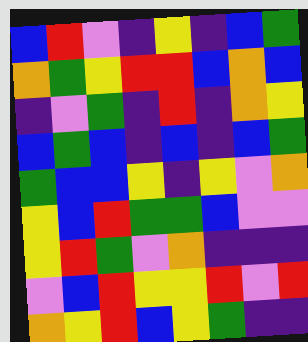[["blue", "red", "violet", "indigo", "yellow", "indigo", "blue", "green"], ["orange", "green", "yellow", "red", "red", "blue", "orange", "blue"], ["indigo", "violet", "green", "indigo", "red", "indigo", "orange", "yellow"], ["blue", "green", "blue", "indigo", "blue", "indigo", "blue", "green"], ["green", "blue", "blue", "yellow", "indigo", "yellow", "violet", "orange"], ["yellow", "blue", "red", "green", "green", "blue", "violet", "violet"], ["yellow", "red", "green", "violet", "orange", "indigo", "indigo", "indigo"], ["violet", "blue", "red", "yellow", "yellow", "red", "violet", "red"], ["orange", "yellow", "red", "blue", "yellow", "green", "indigo", "indigo"]]